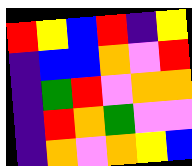[["red", "yellow", "blue", "red", "indigo", "yellow"], ["indigo", "blue", "blue", "orange", "violet", "red"], ["indigo", "green", "red", "violet", "orange", "orange"], ["indigo", "red", "orange", "green", "violet", "violet"], ["indigo", "orange", "violet", "orange", "yellow", "blue"]]